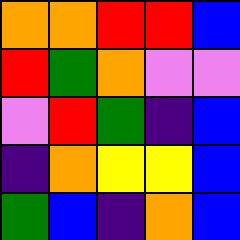[["orange", "orange", "red", "red", "blue"], ["red", "green", "orange", "violet", "violet"], ["violet", "red", "green", "indigo", "blue"], ["indigo", "orange", "yellow", "yellow", "blue"], ["green", "blue", "indigo", "orange", "blue"]]